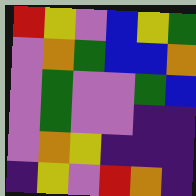[["red", "yellow", "violet", "blue", "yellow", "green"], ["violet", "orange", "green", "blue", "blue", "orange"], ["violet", "green", "violet", "violet", "green", "blue"], ["violet", "green", "violet", "violet", "indigo", "indigo"], ["violet", "orange", "yellow", "indigo", "indigo", "indigo"], ["indigo", "yellow", "violet", "red", "orange", "indigo"]]